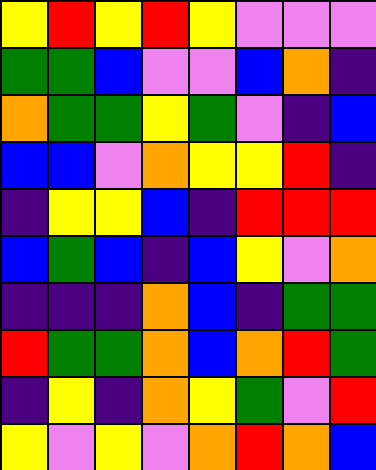[["yellow", "red", "yellow", "red", "yellow", "violet", "violet", "violet"], ["green", "green", "blue", "violet", "violet", "blue", "orange", "indigo"], ["orange", "green", "green", "yellow", "green", "violet", "indigo", "blue"], ["blue", "blue", "violet", "orange", "yellow", "yellow", "red", "indigo"], ["indigo", "yellow", "yellow", "blue", "indigo", "red", "red", "red"], ["blue", "green", "blue", "indigo", "blue", "yellow", "violet", "orange"], ["indigo", "indigo", "indigo", "orange", "blue", "indigo", "green", "green"], ["red", "green", "green", "orange", "blue", "orange", "red", "green"], ["indigo", "yellow", "indigo", "orange", "yellow", "green", "violet", "red"], ["yellow", "violet", "yellow", "violet", "orange", "red", "orange", "blue"]]